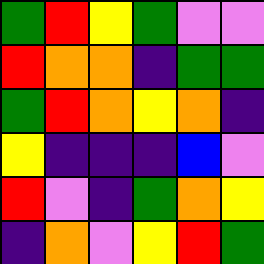[["green", "red", "yellow", "green", "violet", "violet"], ["red", "orange", "orange", "indigo", "green", "green"], ["green", "red", "orange", "yellow", "orange", "indigo"], ["yellow", "indigo", "indigo", "indigo", "blue", "violet"], ["red", "violet", "indigo", "green", "orange", "yellow"], ["indigo", "orange", "violet", "yellow", "red", "green"]]